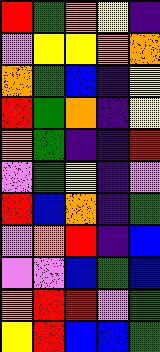[["red", "green", "orange", "yellow", "indigo"], ["violet", "yellow", "yellow", "orange", "orange"], ["orange", "green", "blue", "indigo", "yellow"], ["red", "green", "orange", "indigo", "yellow"], ["orange", "green", "indigo", "indigo", "red"], ["violet", "green", "yellow", "indigo", "violet"], ["red", "blue", "orange", "indigo", "green"], ["violet", "orange", "red", "indigo", "blue"], ["violet", "violet", "blue", "green", "blue"], ["orange", "red", "red", "violet", "green"], ["yellow", "red", "blue", "blue", "green"]]